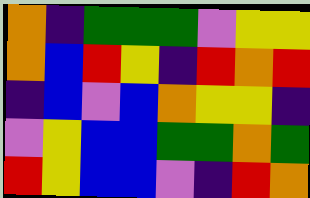[["orange", "indigo", "green", "green", "green", "violet", "yellow", "yellow"], ["orange", "blue", "red", "yellow", "indigo", "red", "orange", "red"], ["indigo", "blue", "violet", "blue", "orange", "yellow", "yellow", "indigo"], ["violet", "yellow", "blue", "blue", "green", "green", "orange", "green"], ["red", "yellow", "blue", "blue", "violet", "indigo", "red", "orange"]]